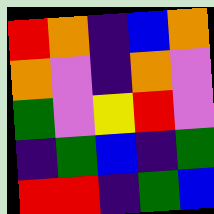[["red", "orange", "indigo", "blue", "orange"], ["orange", "violet", "indigo", "orange", "violet"], ["green", "violet", "yellow", "red", "violet"], ["indigo", "green", "blue", "indigo", "green"], ["red", "red", "indigo", "green", "blue"]]